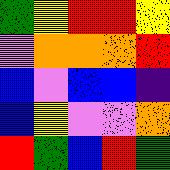[["green", "yellow", "red", "red", "yellow"], ["violet", "orange", "orange", "orange", "red"], ["blue", "violet", "blue", "blue", "indigo"], ["blue", "yellow", "violet", "violet", "orange"], ["red", "green", "blue", "red", "green"]]